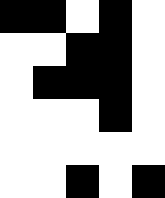[["black", "black", "white", "black", "white"], ["white", "white", "black", "black", "white"], ["white", "black", "black", "black", "white"], ["white", "white", "white", "black", "white"], ["white", "white", "white", "white", "white"], ["white", "white", "black", "white", "black"]]